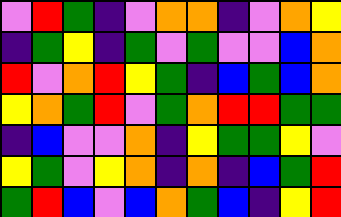[["violet", "red", "green", "indigo", "violet", "orange", "orange", "indigo", "violet", "orange", "yellow"], ["indigo", "green", "yellow", "indigo", "green", "violet", "green", "violet", "violet", "blue", "orange"], ["red", "violet", "orange", "red", "yellow", "green", "indigo", "blue", "green", "blue", "orange"], ["yellow", "orange", "green", "red", "violet", "green", "orange", "red", "red", "green", "green"], ["indigo", "blue", "violet", "violet", "orange", "indigo", "yellow", "green", "green", "yellow", "violet"], ["yellow", "green", "violet", "yellow", "orange", "indigo", "orange", "indigo", "blue", "green", "red"], ["green", "red", "blue", "violet", "blue", "orange", "green", "blue", "indigo", "yellow", "red"]]